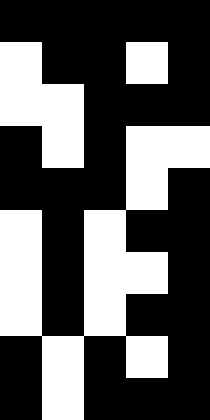[["black", "black", "black", "black", "black"], ["white", "black", "black", "white", "black"], ["white", "white", "black", "black", "black"], ["black", "white", "black", "white", "white"], ["black", "black", "black", "white", "black"], ["white", "black", "white", "black", "black"], ["white", "black", "white", "white", "black"], ["white", "black", "white", "black", "black"], ["black", "white", "black", "white", "black"], ["black", "white", "black", "black", "black"]]